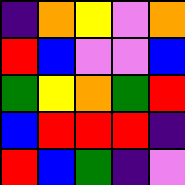[["indigo", "orange", "yellow", "violet", "orange"], ["red", "blue", "violet", "violet", "blue"], ["green", "yellow", "orange", "green", "red"], ["blue", "red", "red", "red", "indigo"], ["red", "blue", "green", "indigo", "violet"]]